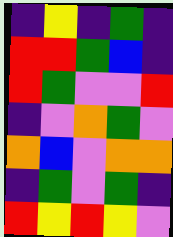[["indigo", "yellow", "indigo", "green", "indigo"], ["red", "red", "green", "blue", "indigo"], ["red", "green", "violet", "violet", "red"], ["indigo", "violet", "orange", "green", "violet"], ["orange", "blue", "violet", "orange", "orange"], ["indigo", "green", "violet", "green", "indigo"], ["red", "yellow", "red", "yellow", "violet"]]